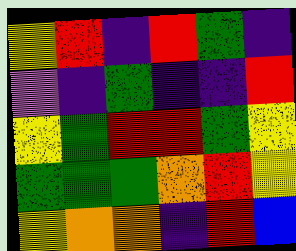[["yellow", "red", "indigo", "red", "green", "indigo"], ["violet", "indigo", "green", "indigo", "indigo", "red"], ["yellow", "green", "red", "red", "green", "yellow"], ["green", "green", "green", "orange", "red", "yellow"], ["yellow", "orange", "orange", "indigo", "red", "blue"]]